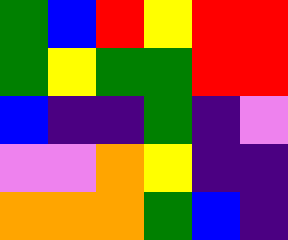[["green", "blue", "red", "yellow", "red", "red"], ["green", "yellow", "green", "green", "red", "red"], ["blue", "indigo", "indigo", "green", "indigo", "violet"], ["violet", "violet", "orange", "yellow", "indigo", "indigo"], ["orange", "orange", "orange", "green", "blue", "indigo"]]